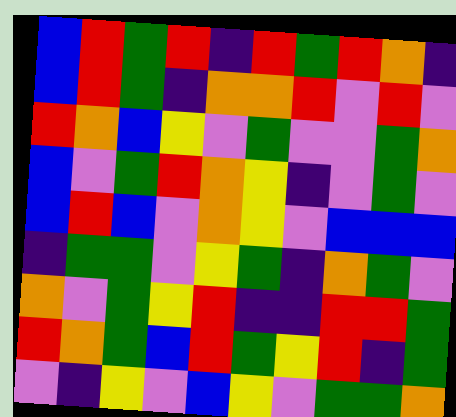[["blue", "red", "green", "red", "indigo", "red", "green", "red", "orange", "indigo"], ["blue", "red", "green", "indigo", "orange", "orange", "red", "violet", "red", "violet"], ["red", "orange", "blue", "yellow", "violet", "green", "violet", "violet", "green", "orange"], ["blue", "violet", "green", "red", "orange", "yellow", "indigo", "violet", "green", "violet"], ["blue", "red", "blue", "violet", "orange", "yellow", "violet", "blue", "blue", "blue"], ["indigo", "green", "green", "violet", "yellow", "green", "indigo", "orange", "green", "violet"], ["orange", "violet", "green", "yellow", "red", "indigo", "indigo", "red", "red", "green"], ["red", "orange", "green", "blue", "red", "green", "yellow", "red", "indigo", "green"], ["violet", "indigo", "yellow", "violet", "blue", "yellow", "violet", "green", "green", "orange"]]